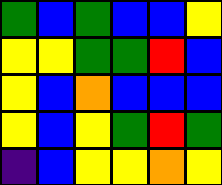[["green", "blue", "green", "blue", "blue", "yellow"], ["yellow", "yellow", "green", "green", "red", "blue"], ["yellow", "blue", "orange", "blue", "blue", "blue"], ["yellow", "blue", "yellow", "green", "red", "green"], ["indigo", "blue", "yellow", "yellow", "orange", "yellow"]]